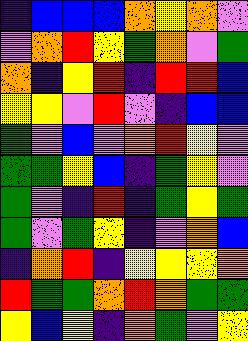[["indigo", "blue", "blue", "blue", "orange", "yellow", "orange", "violet"], ["violet", "orange", "red", "yellow", "green", "orange", "violet", "green"], ["orange", "indigo", "yellow", "red", "indigo", "red", "red", "blue"], ["yellow", "yellow", "violet", "red", "violet", "indigo", "blue", "blue"], ["green", "violet", "blue", "violet", "orange", "red", "yellow", "violet"], ["green", "green", "yellow", "blue", "indigo", "green", "yellow", "violet"], ["green", "violet", "indigo", "red", "indigo", "green", "yellow", "green"], ["green", "violet", "green", "yellow", "indigo", "violet", "orange", "blue"], ["indigo", "orange", "red", "indigo", "yellow", "yellow", "yellow", "orange"], ["red", "green", "green", "orange", "red", "orange", "green", "green"], ["yellow", "blue", "yellow", "indigo", "orange", "green", "violet", "yellow"]]